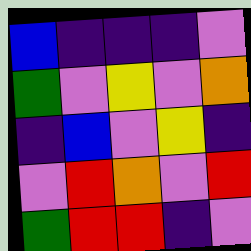[["blue", "indigo", "indigo", "indigo", "violet"], ["green", "violet", "yellow", "violet", "orange"], ["indigo", "blue", "violet", "yellow", "indigo"], ["violet", "red", "orange", "violet", "red"], ["green", "red", "red", "indigo", "violet"]]